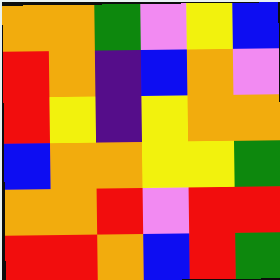[["orange", "orange", "green", "violet", "yellow", "blue"], ["red", "orange", "indigo", "blue", "orange", "violet"], ["red", "yellow", "indigo", "yellow", "orange", "orange"], ["blue", "orange", "orange", "yellow", "yellow", "green"], ["orange", "orange", "red", "violet", "red", "red"], ["red", "red", "orange", "blue", "red", "green"]]